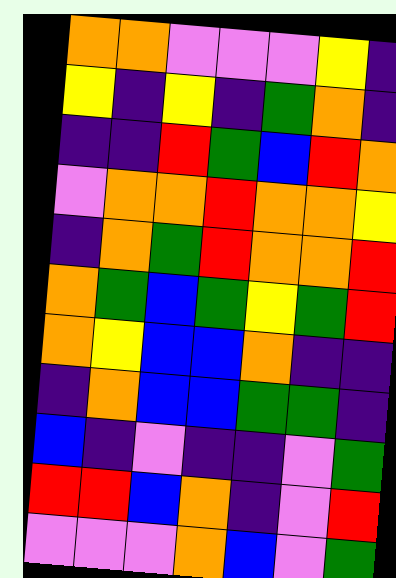[["orange", "orange", "violet", "violet", "violet", "yellow", "indigo"], ["yellow", "indigo", "yellow", "indigo", "green", "orange", "indigo"], ["indigo", "indigo", "red", "green", "blue", "red", "orange"], ["violet", "orange", "orange", "red", "orange", "orange", "yellow"], ["indigo", "orange", "green", "red", "orange", "orange", "red"], ["orange", "green", "blue", "green", "yellow", "green", "red"], ["orange", "yellow", "blue", "blue", "orange", "indigo", "indigo"], ["indigo", "orange", "blue", "blue", "green", "green", "indigo"], ["blue", "indigo", "violet", "indigo", "indigo", "violet", "green"], ["red", "red", "blue", "orange", "indigo", "violet", "red"], ["violet", "violet", "violet", "orange", "blue", "violet", "green"]]